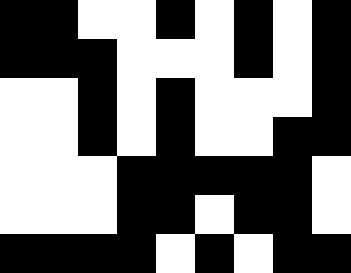[["black", "black", "white", "white", "black", "white", "black", "white", "black"], ["black", "black", "black", "white", "white", "white", "black", "white", "black"], ["white", "white", "black", "white", "black", "white", "white", "white", "black"], ["white", "white", "black", "white", "black", "white", "white", "black", "black"], ["white", "white", "white", "black", "black", "black", "black", "black", "white"], ["white", "white", "white", "black", "black", "white", "black", "black", "white"], ["black", "black", "black", "black", "white", "black", "white", "black", "black"]]